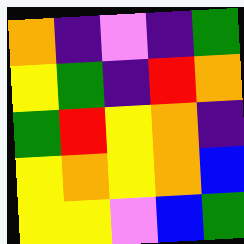[["orange", "indigo", "violet", "indigo", "green"], ["yellow", "green", "indigo", "red", "orange"], ["green", "red", "yellow", "orange", "indigo"], ["yellow", "orange", "yellow", "orange", "blue"], ["yellow", "yellow", "violet", "blue", "green"]]